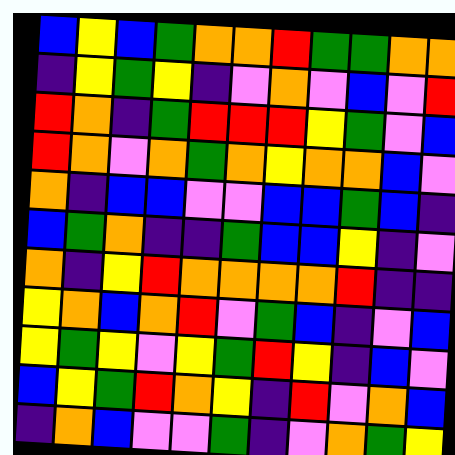[["blue", "yellow", "blue", "green", "orange", "orange", "red", "green", "green", "orange", "orange"], ["indigo", "yellow", "green", "yellow", "indigo", "violet", "orange", "violet", "blue", "violet", "red"], ["red", "orange", "indigo", "green", "red", "red", "red", "yellow", "green", "violet", "blue"], ["red", "orange", "violet", "orange", "green", "orange", "yellow", "orange", "orange", "blue", "violet"], ["orange", "indigo", "blue", "blue", "violet", "violet", "blue", "blue", "green", "blue", "indigo"], ["blue", "green", "orange", "indigo", "indigo", "green", "blue", "blue", "yellow", "indigo", "violet"], ["orange", "indigo", "yellow", "red", "orange", "orange", "orange", "orange", "red", "indigo", "indigo"], ["yellow", "orange", "blue", "orange", "red", "violet", "green", "blue", "indigo", "violet", "blue"], ["yellow", "green", "yellow", "violet", "yellow", "green", "red", "yellow", "indigo", "blue", "violet"], ["blue", "yellow", "green", "red", "orange", "yellow", "indigo", "red", "violet", "orange", "blue"], ["indigo", "orange", "blue", "violet", "violet", "green", "indigo", "violet", "orange", "green", "yellow"]]